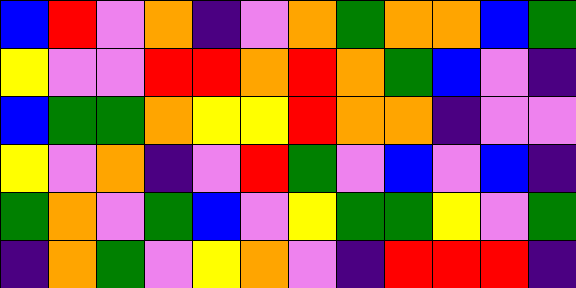[["blue", "red", "violet", "orange", "indigo", "violet", "orange", "green", "orange", "orange", "blue", "green"], ["yellow", "violet", "violet", "red", "red", "orange", "red", "orange", "green", "blue", "violet", "indigo"], ["blue", "green", "green", "orange", "yellow", "yellow", "red", "orange", "orange", "indigo", "violet", "violet"], ["yellow", "violet", "orange", "indigo", "violet", "red", "green", "violet", "blue", "violet", "blue", "indigo"], ["green", "orange", "violet", "green", "blue", "violet", "yellow", "green", "green", "yellow", "violet", "green"], ["indigo", "orange", "green", "violet", "yellow", "orange", "violet", "indigo", "red", "red", "red", "indigo"]]